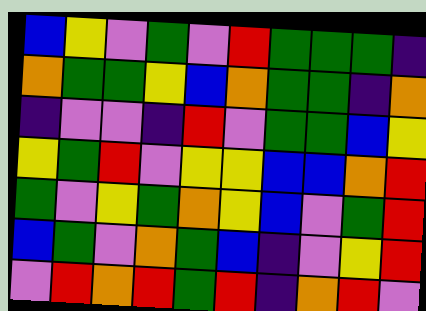[["blue", "yellow", "violet", "green", "violet", "red", "green", "green", "green", "indigo"], ["orange", "green", "green", "yellow", "blue", "orange", "green", "green", "indigo", "orange"], ["indigo", "violet", "violet", "indigo", "red", "violet", "green", "green", "blue", "yellow"], ["yellow", "green", "red", "violet", "yellow", "yellow", "blue", "blue", "orange", "red"], ["green", "violet", "yellow", "green", "orange", "yellow", "blue", "violet", "green", "red"], ["blue", "green", "violet", "orange", "green", "blue", "indigo", "violet", "yellow", "red"], ["violet", "red", "orange", "red", "green", "red", "indigo", "orange", "red", "violet"]]